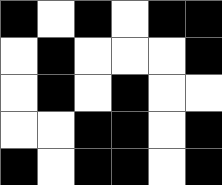[["black", "white", "black", "white", "black", "black"], ["white", "black", "white", "white", "white", "black"], ["white", "black", "white", "black", "white", "white"], ["white", "white", "black", "black", "white", "black"], ["black", "white", "black", "black", "white", "black"]]